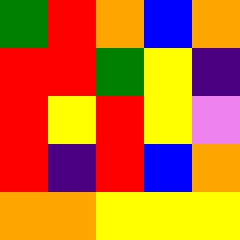[["green", "red", "orange", "blue", "orange"], ["red", "red", "green", "yellow", "indigo"], ["red", "yellow", "red", "yellow", "violet"], ["red", "indigo", "red", "blue", "orange"], ["orange", "orange", "yellow", "yellow", "yellow"]]